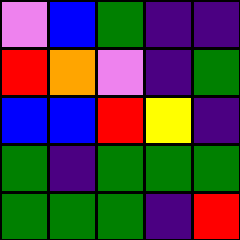[["violet", "blue", "green", "indigo", "indigo"], ["red", "orange", "violet", "indigo", "green"], ["blue", "blue", "red", "yellow", "indigo"], ["green", "indigo", "green", "green", "green"], ["green", "green", "green", "indigo", "red"]]